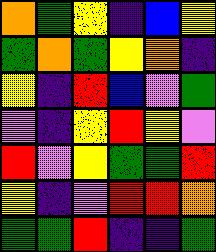[["orange", "green", "yellow", "indigo", "blue", "yellow"], ["green", "orange", "green", "yellow", "orange", "indigo"], ["yellow", "indigo", "red", "blue", "violet", "green"], ["violet", "indigo", "yellow", "red", "yellow", "violet"], ["red", "violet", "yellow", "green", "green", "red"], ["yellow", "indigo", "violet", "red", "red", "orange"], ["green", "green", "red", "indigo", "indigo", "green"]]